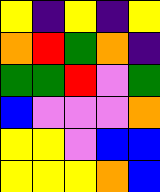[["yellow", "indigo", "yellow", "indigo", "yellow"], ["orange", "red", "green", "orange", "indigo"], ["green", "green", "red", "violet", "green"], ["blue", "violet", "violet", "violet", "orange"], ["yellow", "yellow", "violet", "blue", "blue"], ["yellow", "yellow", "yellow", "orange", "blue"]]